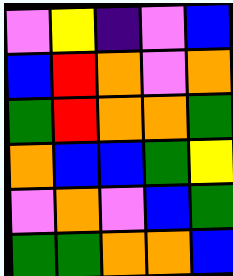[["violet", "yellow", "indigo", "violet", "blue"], ["blue", "red", "orange", "violet", "orange"], ["green", "red", "orange", "orange", "green"], ["orange", "blue", "blue", "green", "yellow"], ["violet", "orange", "violet", "blue", "green"], ["green", "green", "orange", "orange", "blue"]]